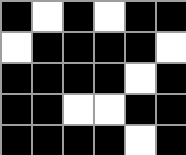[["black", "white", "black", "white", "black", "black"], ["white", "black", "black", "black", "black", "white"], ["black", "black", "black", "black", "white", "black"], ["black", "black", "white", "white", "black", "black"], ["black", "black", "black", "black", "white", "black"]]